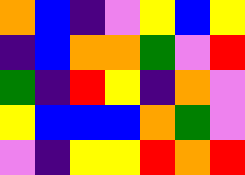[["orange", "blue", "indigo", "violet", "yellow", "blue", "yellow"], ["indigo", "blue", "orange", "orange", "green", "violet", "red"], ["green", "indigo", "red", "yellow", "indigo", "orange", "violet"], ["yellow", "blue", "blue", "blue", "orange", "green", "violet"], ["violet", "indigo", "yellow", "yellow", "red", "orange", "red"]]